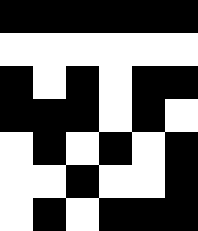[["black", "black", "black", "black", "black", "black"], ["white", "white", "white", "white", "white", "white"], ["black", "white", "black", "white", "black", "black"], ["black", "black", "black", "white", "black", "white"], ["white", "black", "white", "black", "white", "black"], ["white", "white", "black", "white", "white", "black"], ["white", "black", "white", "black", "black", "black"]]